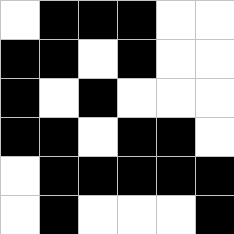[["white", "black", "black", "black", "white", "white"], ["black", "black", "white", "black", "white", "white"], ["black", "white", "black", "white", "white", "white"], ["black", "black", "white", "black", "black", "white"], ["white", "black", "black", "black", "black", "black"], ["white", "black", "white", "white", "white", "black"]]